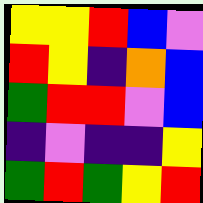[["yellow", "yellow", "red", "blue", "violet"], ["red", "yellow", "indigo", "orange", "blue"], ["green", "red", "red", "violet", "blue"], ["indigo", "violet", "indigo", "indigo", "yellow"], ["green", "red", "green", "yellow", "red"]]